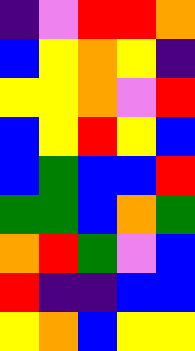[["indigo", "violet", "red", "red", "orange"], ["blue", "yellow", "orange", "yellow", "indigo"], ["yellow", "yellow", "orange", "violet", "red"], ["blue", "yellow", "red", "yellow", "blue"], ["blue", "green", "blue", "blue", "red"], ["green", "green", "blue", "orange", "green"], ["orange", "red", "green", "violet", "blue"], ["red", "indigo", "indigo", "blue", "blue"], ["yellow", "orange", "blue", "yellow", "yellow"]]